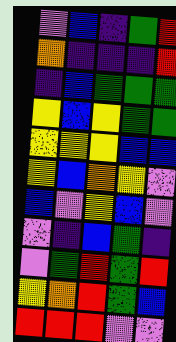[["violet", "blue", "indigo", "green", "red"], ["orange", "indigo", "indigo", "indigo", "red"], ["indigo", "blue", "green", "green", "green"], ["yellow", "blue", "yellow", "green", "green"], ["yellow", "yellow", "yellow", "blue", "blue"], ["yellow", "blue", "orange", "yellow", "violet"], ["blue", "violet", "yellow", "blue", "violet"], ["violet", "indigo", "blue", "green", "indigo"], ["violet", "green", "red", "green", "red"], ["yellow", "orange", "red", "green", "blue"], ["red", "red", "red", "violet", "violet"]]